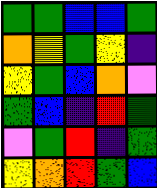[["green", "green", "blue", "blue", "green"], ["orange", "yellow", "green", "yellow", "indigo"], ["yellow", "green", "blue", "orange", "violet"], ["green", "blue", "indigo", "red", "green"], ["violet", "green", "red", "indigo", "green"], ["yellow", "orange", "red", "green", "blue"]]